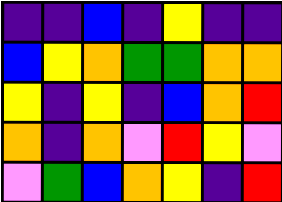[["indigo", "indigo", "blue", "indigo", "yellow", "indigo", "indigo"], ["blue", "yellow", "orange", "green", "green", "orange", "orange"], ["yellow", "indigo", "yellow", "indigo", "blue", "orange", "red"], ["orange", "indigo", "orange", "violet", "red", "yellow", "violet"], ["violet", "green", "blue", "orange", "yellow", "indigo", "red"]]